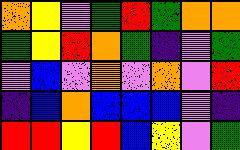[["orange", "yellow", "violet", "green", "red", "green", "orange", "orange"], ["green", "yellow", "red", "orange", "green", "indigo", "violet", "green"], ["violet", "blue", "violet", "orange", "violet", "orange", "violet", "red"], ["indigo", "blue", "orange", "blue", "blue", "blue", "violet", "indigo"], ["red", "red", "yellow", "red", "blue", "yellow", "violet", "green"]]